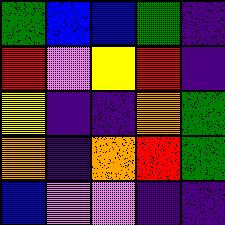[["green", "blue", "blue", "green", "indigo"], ["red", "violet", "yellow", "red", "indigo"], ["yellow", "indigo", "indigo", "orange", "green"], ["orange", "indigo", "orange", "red", "green"], ["blue", "violet", "violet", "indigo", "indigo"]]